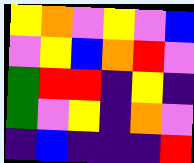[["yellow", "orange", "violet", "yellow", "violet", "blue"], ["violet", "yellow", "blue", "orange", "red", "violet"], ["green", "red", "red", "indigo", "yellow", "indigo"], ["green", "violet", "yellow", "indigo", "orange", "violet"], ["indigo", "blue", "indigo", "indigo", "indigo", "red"]]